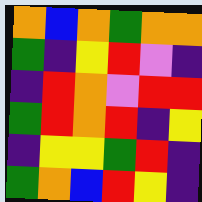[["orange", "blue", "orange", "green", "orange", "orange"], ["green", "indigo", "yellow", "red", "violet", "indigo"], ["indigo", "red", "orange", "violet", "red", "red"], ["green", "red", "orange", "red", "indigo", "yellow"], ["indigo", "yellow", "yellow", "green", "red", "indigo"], ["green", "orange", "blue", "red", "yellow", "indigo"]]